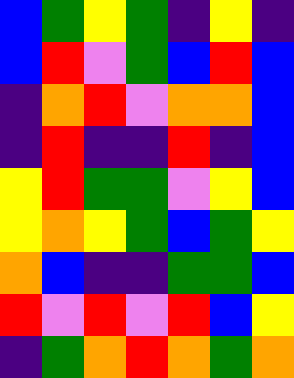[["blue", "green", "yellow", "green", "indigo", "yellow", "indigo"], ["blue", "red", "violet", "green", "blue", "red", "blue"], ["indigo", "orange", "red", "violet", "orange", "orange", "blue"], ["indigo", "red", "indigo", "indigo", "red", "indigo", "blue"], ["yellow", "red", "green", "green", "violet", "yellow", "blue"], ["yellow", "orange", "yellow", "green", "blue", "green", "yellow"], ["orange", "blue", "indigo", "indigo", "green", "green", "blue"], ["red", "violet", "red", "violet", "red", "blue", "yellow"], ["indigo", "green", "orange", "red", "orange", "green", "orange"]]